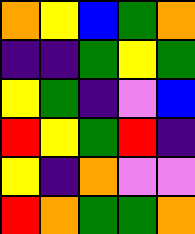[["orange", "yellow", "blue", "green", "orange"], ["indigo", "indigo", "green", "yellow", "green"], ["yellow", "green", "indigo", "violet", "blue"], ["red", "yellow", "green", "red", "indigo"], ["yellow", "indigo", "orange", "violet", "violet"], ["red", "orange", "green", "green", "orange"]]